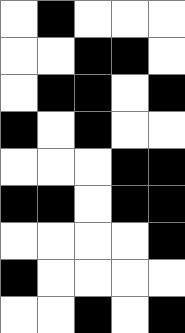[["white", "black", "white", "white", "white"], ["white", "white", "black", "black", "white"], ["white", "black", "black", "white", "black"], ["black", "white", "black", "white", "white"], ["white", "white", "white", "black", "black"], ["black", "black", "white", "black", "black"], ["white", "white", "white", "white", "black"], ["black", "white", "white", "white", "white"], ["white", "white", "black", "white", "black"]]